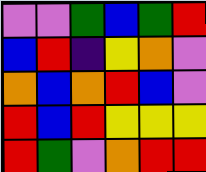[["violet", "violet", "green", "blue", "green", "red"], ["blue", "red", "indigo", "yellow", "orange", "violet"], ["orange", "blue", "orange", "red", "blue", "violet"], ["red", "blue", "red", "yellow", "yellow", "yellow"], ["red", "green", "violet", "orange", "red", "red"]]